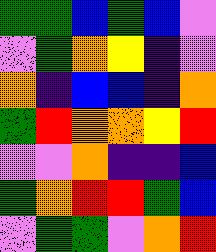[["green", "green", "blue", "green", "blue", "violet"], ["violet", "green", "orange", "yellow", "indigo", "violet"], ["orange", "indigo", "blue", "blue", "indigo", "orange"], ["green", "red", "orange", "orange", "yellow", "red"], ["violet", "violet", "orange", "indigo", "indigo", "blue"], ["green", "orange", "red", "red", "green", "blue"], ["violet", "green", "green", "violet", "orange", "red"]]